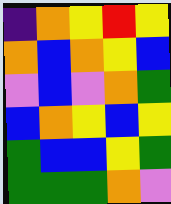[["indigo", "orange", "yellow", "red", "yellow"], ["orange", "blue", "orange", "yellow", "blue"], ["violet", "blue", "violet", "orange", "green"], ["blue", "orange", "yellow", "blue", "yellow"], ["green", "blue", "blue", "yellow", "green"], ["green", "green", "green", "orange", "violet"]]